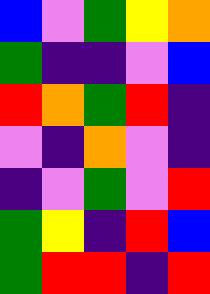[["blue", "violet", "green", "yellow", "orange"], ["green", "indigo", "indigo", "violet", "blue"], ["red", "orange", "green", "red", "indigo"], ["violet", "indigo", "orange", "violet", "indigo"], ["indigo", "violet", "green", "violet", "red"], ["green", "yellow", "indigo", "red", "blue"], ["green", "red", "red", "indigo", "red"]]